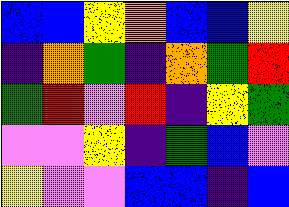[["blue", "blue", "yellow", "orange", "blue", "blue", "yellow"], ["indigo", "orange", "green", "indigo", "orange", "green", "red"], ["green", "red", "violet", "red", "indigo", "yellow", "green"], ["violet", "violet", "yellow", "indigo", "green", "blue", "violet"], ["yellow", "violet", "violet", "blue", "blue", "indigo", "blue"]]